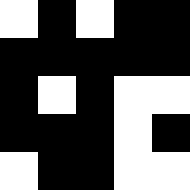[["white", "black", "white", "black", "black"], ["black", "black", "black", "black", "black"], ["black", "white", "black", "white", "white"], ["black", "black", "black", "white", "black"], ["white", "black", "black", "white", "white"]]